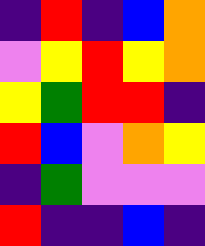[["indigo", "red", "indigo", "blue", "orange"], ["violet", "yellow", "red", "yellow", "orange"], ["yellow", "green", "red", "red", "indigo"], ["red", "blue", "violet", "orange", "yellow"], ["indigo", "green", "violet", "violet", "violet"], ["red", "indigo", "indigo", "blue", "indigo"]]